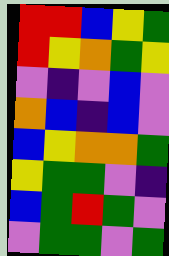[["red", "red", "blue", "yellow", "green"], ["red", "yellow", "orange", "green", "yellow"], ["violet", "indigo", "violet", "blue", "violet"], ["orange", "blue", "indigo", "blue", "violet"], ["blue", "yellow", "orange", "orange", "green"], ["yellow", "green", "green", "violet", "indigo"], ["blue", "green", "red", "green", "violet"], ["violet", "green", "green", "violet", "green"]]